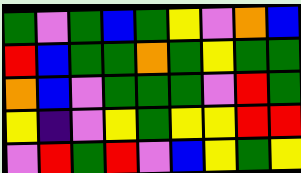[["green", "violet", "green", "blue", "green", "yellow", "violet", "orange", "blue"], ["red", "blue", "green", "green", "orange", "green", "yellow", "green", "green"], ["orange", "blue", "violet", "green", "green", "green", "violet", "red", "green"], ["yellow", "indigo", "violet", "yellow", "green", "yellow", "yellow", "red", "red"], ["violet", "red", "green", "red", "violet", "blue", "yellow", "green", "yellow"]]